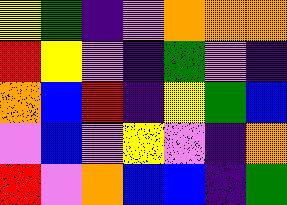[["yellow", "green", "indigo", "violet", "orange", "orange", "orange"], ["red", "yellow", "violet", "indigo", "green", "violet", "indigo"], ["orange", "blue", "red", "indigo", "yellow", "green", "blue"], ["violet", "blue", "violet", "yellow", "violet", "indigo", "orange"], ["red", "violet", "orange", "blue", "blue", "indigo", "green"]]